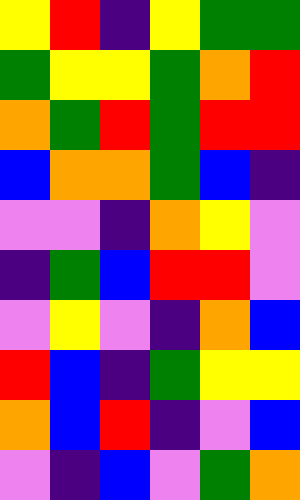[["yellow", "red", "indigo", "yellow", "green", "green"], ["green", "yellow", "yellow", "green", "orange", "red"], ["orange", "green", "red", "green", "red", "red"], ["blue", "orange", "orange", "green", "blue", "indigo"], ["violet", "violet", "indigo", "orange", "yellow", "violet"], ["indigo", "green", "blue", "red", "red", "violet"], ["violet", "yellow", "violet", "indigo", "orange", "blue"], ["red", "blue", "indigo", "green", "yellow", "yellow"], ["orange", "blue", "red", "indigo", "violet", "blue"], ["violet", "indigo", "blue", "violet", "green", "orange"]]